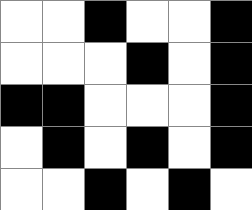[["white", "white", "black", "white", "white", "black"], ["white", "white", "white", "black", "white", "black"], ["black", "black", "white", "white", "white", "black"], ["white", "black", "white", "black", "white", "black"], ["white", "white", "black", "white", "black", "white"]]